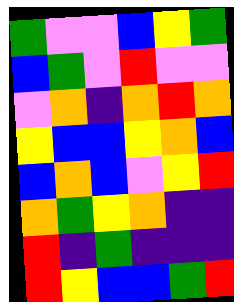[["green", "violet", "violet", "blue", "yellow", "green"], ["blue", "green", "violet", "red", "violet", "violet"], ["violet", "orange", "indigo", "orange", "red", "orange"], ["yellow", "blue", "blue", "yellow", "orange", "blue"], ["blue", "orange", "blue", "violet", "yellow", "red"], ["orange", "green", "yellow", "orange", "indigo", "indigo"], ["red", "indigo", "green", "indigo", "indigo", "indigo"], ["red", "yellow", "blue", "blue", "green", "red"]]